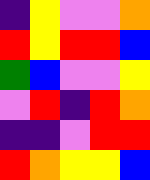[["indigo", "yellow", "violet", "violet", "orange"], ["red", "yellow", "red", "red", "blue"], ["green", "blue", "violet", "violet", "yellow"], ["violet", "red", "indigo", "red", "orange"], ["indigo", "indigo", "violet", "red", "red"], ["red", "orange", "yellow", "yellow", "blue"]]